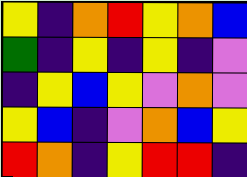[["yellow", "indigo", "orange", "red", "yellow", "orange", "blue"], ["green", "indigo", "yellow", "indigo", "yellow", "indigo", "violet"], ["indigo", "yellow", "blue", "yellow", "violet", "orange", "violet"], ["yellow", "blue", "indigo", "violet", "orange", "blue", "yellow"], ["red", "orange", "indigo", "yellow", "red", "red", "indigo"]]